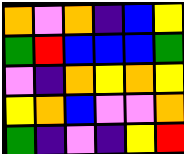[["orange", "violet", "orange", "indigo", "blue", "yellow"], ["green", "red", "blue", "blue", "blue", "green"], ["violet", "indigo", "orange", "yellow", "orange", "yellow"], ["yellow", "orange", "blue", "violet", "violet", "orange"], ["green", "indigo", "violet", "indigo", "yellow", "red"]]